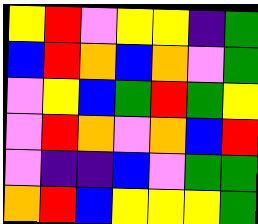[["yellow", "red", "violet", "yellow", "yellow", "indigo", "green"], ["blue", "red", "orange", "blue", "orange", "violet", "green"], ["violet", "yellow", "blue", "green", "red", "green", "yellow"], ["violet", "red", "orange", "violet", "orange", "blue", "red"], ["violet", "indigo", "indigo", "blue", "violet", "green", "green"], ["orange", "red", "blue", "yellow", "yellow", "yellow", "green"]]